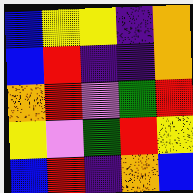[["blue", "yellow", "yellow", "indigo", "orange"], ["blue", "red", "indigo", "indigo", "orange"], ["orange", "red", "violet", "green", "red"], ["yellow", "violet", "green", "red", "yellow"], ["blue", "red", "indigo", "orange", "blue"]]